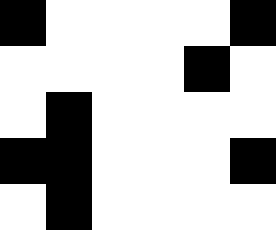[["black", "white", "white", "white", "white", "black"], ["white", "white", "white", "white", "black", "white"], ["white", "black", "white", "white", "white", "white"], ["black", "black", "white", "white", "white", "black"], ["white", "black", "white", "white", "white", "white"]]